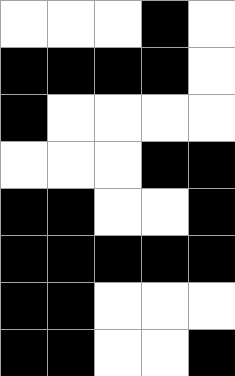[["white", "white", "white", "black", "white"], ["black", "black", "black", "black", "white"], ["black", "white", "white", "white", "white"], ["white", "white", "white", "black", "black"], ["black", "black", "white", "white", "black"], ["black", "black", "black", "black", "black"], ["black", "black", "white", "white", "white"], ["black", "black", "white", "white", "black"]]